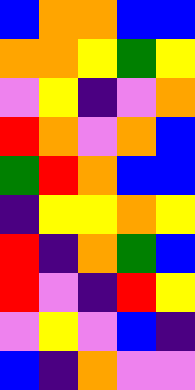[["blue", "orange", "orange", "blue", "blue"], ["orange", "orange", "yellow", "green", "yellow"], ["violet", "yellow", "indigo", "violet", "orange"], ["red", "orange", "violet", "orange", "blue"], ["green", "red", "orange", "blue", "blue"], ["indigo", "yellow", "yellow", "orange", "yellow"], ["red", "indigo", "orange", "green", "blue"], ["red", "violet", "indigo", "red", "yellow"], ["violet", "yellow", "violet", "blue", "indigo"], ["blue", "indigo", "orange", "violet", "violet"]]